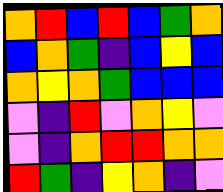[["orange", "red", "blue", "red", "blue", "green", "orange"], ["blue", "orange", "green", "indigo", "blue", "yellow", "blue"], ["orange", "yellow", "orange", "green", "blue", "blue", "blue"], ["violet", "indigo", "red", "violet", "orange", "yellow", "violet"], ["violet", "indigo", "orange", "red", "red", "orange", "orange"], ["red", "green", "indigo", "yellow", "orange", "indigo", "violet"]]